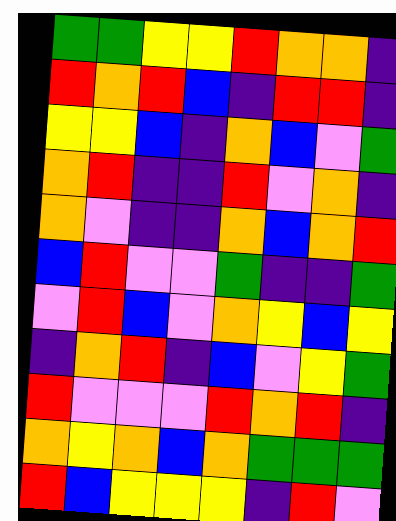[["green", "green", "yellow", "yellow", "red", "orange", "orange", "indigo"], ["red", "orange", "red", "blue", "indigo", "red", "red", "indigo"], ["yellow", "yellow", "blue", "indigo", "orange", "blue", "violet", "green"], ["orange", "red", "indigo", "indigo", "red", "violet", "orange", "indigo"], ["orange", "violet", "indigo", "indigo", "orange", "blue", "orange", "red"], ["blue", "red", "violet", "violet", "green", "indigo", "indigo", "green"], ["violet", "red", "blue", "violet", "orange", "yellow", "blue", "yellow"], ["indigo", "orange", "red", "indigo", "blue", "violet", "yellow", "green"], ["red", "violet", "violet", "violet", "red", "orange", "red", "indigo"], ["orange", "yellow", "orange", "blue", "orange", "green", "green", "green"], ["red", "blue", "yellow", "yellow", "yellow", "indigo", "red", "violet"]]